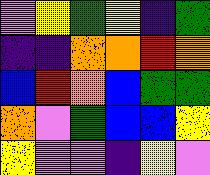[["violet", "yellow", "green", "yellow", "indigo", "green"], ["indigo", "indigo", "orange", "orange", "red", "orange"], ["blue", "red", "orange", "blue", "green", "green"], ["orange", "violet", "green", "blue", "blue", "yellow"], ["yellow", "violet", "violet", "indigo", "yellow", "violet"]]